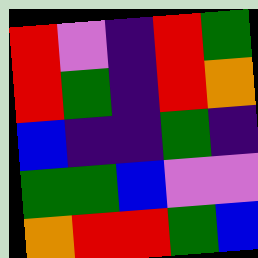[["red", "violet", "indigo", "red", "green"], ["red", "green", "indigo", "red", "orange"], ["blue", "indigo", "indigo", "green", "indigo"], ["green", "green", "blue", "violet", "violet"], ["orange", "red", "red", "green", "blue"]]